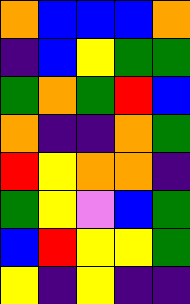[["orange", "blue", "blue", "blue", "orange"], ["indigo", "blue", "yellow", "green", "green"], ["green", "orange", "green", "red", "blue"], ["orange", "indigo", "indigo", "orange", "green"], ["red", "yellow", "orange", "orange", "indigo"], ["green", "yellow", "violet", "blue", "green"], ["blue", "red", "yellow", "yellow", "green"], ["yellow", "indigo", "yellow", "indigo", "indigo"]]